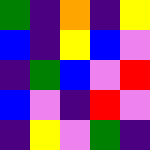[["green", "indigo", "orange", "indigo", "yellow"], ["blue", "indigo", "yellow", "blue", "violet"], ["indigo", "green", "blue", "violet", "red"], ["blue", "violet", "indigo", "red", "violet"], ["indigo", "yellow", "violet", "green", "indigo"]]